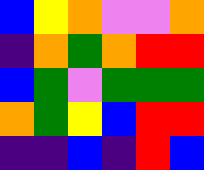[["blue", "yellow", "orange", "violet", "violet", "orange"], ["indigo", "orange", "green", "orange", "red", "red"], ["blue", "green", "violet", "green", "green", "green"], ["orange", "green", "yellow", "blue", "red", "red"], ["indigo", "indigo", "blue", "indigo", "red", "blue"]]